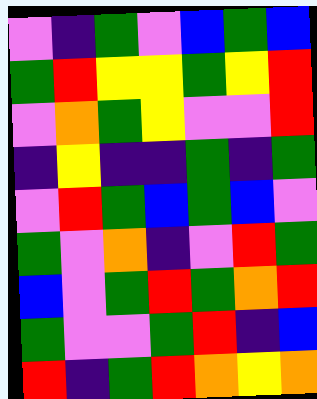[["violet", "indigo", "green", "violet", "blue", "green", "blue"], ["green", "red", "yellow", "yellow", "green", "yellow", "red"], ["violet", "orange", "green", "yellow", "violet", "violet", "red"], ["indigo", "yellow", "indigo", "indigo", "green", "indigo", "green"], ["violet", "red", "green", "blue", "green", "blue", "violet"], ["green", "violet", "orange", "indigo", "violet", "red", "green"], ["blue", "violet", "green", "red", "green", "orange", "red"], ["green", "violet", "violet", "green", "red", "indigo", "blue"], ["red", "indigo", "green", "red", "orange", "yellow", "orange"]]